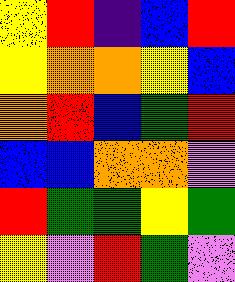[["yellow", "red", "indigo", "blue", "red"], ["yellow", "orange", "orange", "yellow", "blue"], ["orange", "red", "blue", "green", "red"], ["blue", "blue", "orange", "orange", "violet"], ["red", "green", "green", "yellow", "green"], ["yellow", "violet", "red", "green", "violet"]]